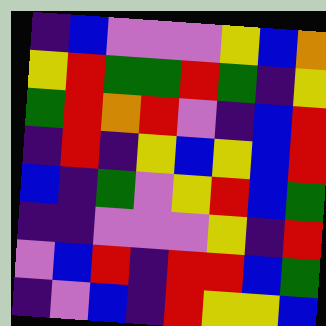[["indigo", "blue", "violet", "violet", "violet", "yellow", "blue", "orange"], ["yellow", "red", "green", "green", "red", "green", "indigo", "yellow"], ["green", "red", "orange", "red", "violet", "indigo", "blue", "red"], ["indigo", "red", "indigo", "yellow", "blue", "yellow", "blue", "red"], ["blue", "indigo", "green", "violet", "yellow", "red", "blue", "green"], ["indigo", "indigo", "violet", "violet", "violet", "yellow", "indigo", "red"], ["violet", "blue", "red", "indigo", "red", "red", "blue", "green"], ["indigo", "violet", "blue", "indigo", "red", "yellow", "yellow", "blue"]]